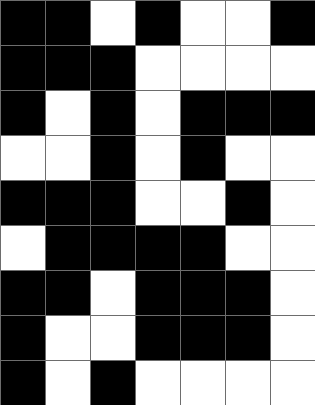[["black", "black", "white", "black", "white", "white", "black"], ["black", "black", "black", "white", "white", "white", "white"], ["black", "white", "black", "white", "black", "black", "black"], ["white", "white", "black", "white", "black", "white", "white"], ["black", "black", "black", "white", "white", "black", "white"], ["white", "black", "black", "black", "black", "white", "white"], ["black", "black", "white", "black", "black", "black", "white"], ["black", "white", "white", "black", "black", "black", "white"], ["black", "white", "black", "white", "white", "white", "white"]]